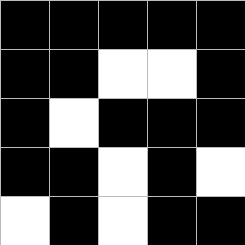[["black", "black", "black", "black", "black"], ["black", "black", "white", "white", "black"], ["black", "white", "black", "black", "black"], ["black", "black", "white", "black", "white"], ["white", "black", "white", "black", "black"]]